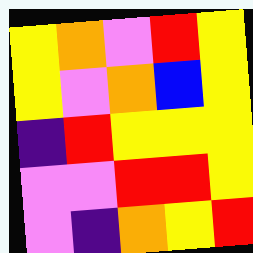[["yellow", "orange", "violet", "red", "yellow"], ["yellow", "violet", "orange", "blue", "yellow"], ["indigo", "red", "yellow", "yellow", "yellow"], ["violet", "violet", "red", "red", "yellow"], ["violet", "indigo", "orange", "yellow", "red"]]